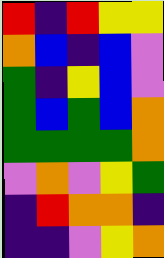[["red", "indigo", "red", "yellow", "yellow"], ["orange", "blue", "indigo", "blue", "violet"], ["green", "indigo", "yellow", "blue", "violet"], ["green", "blue", "green", "blue", "orange"], ["green", "green", "green", "green", "orange"], ["violet", "orange", "violet", "yellow", "green"], ["indigo", "red", "orange", "orange", "indigo"], ["indigo", "indigo", "violet", "yellow", "orange"]]